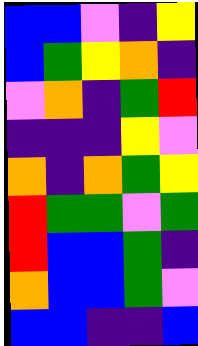[["blue", "blue", "violet", "indigo", "yellow"], ["blue", "green", "yellow", "orange", "indigo"], ["violet", "orange", "indigo", "green", "red"], ["indigo", "indigo", "indigo", "yellow", "violet"], ["orange", "indigo", "orange", "green", "yellow"], ["red", "green", "green", "violet", "green"], ["red", "blue", "blue", "green", "indigo"], ["orange", "blue", "blue", "green", "violet"], ["blue", "blue", "indigo", "indigo", "blue"]]